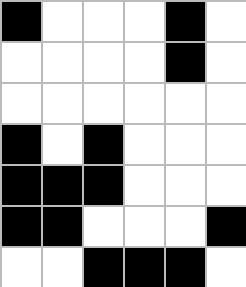[["black", "white", "white", "white", "black", "white"], ["white", "white", "white", "white", "black", "white"], ["white", "white", "white", "white", "white", "white"], ["black", "white", "black", "white", "white", "white"], ["black", "black", "black", "white", "white", "white"], ["black", "black", "white", "white", "white", "black"], ["white", "white", "black", "black", "black", "white"]]